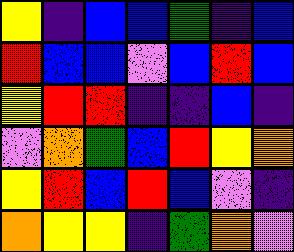[["yellow", "indigo", "blue", "blue", "green", "indigo", "blue"], ["red", "blue", "blue", "violet", "blue", "red", "blue"], ["yellow", "red", "red", "indigo", "indigo", "blue", "indigo"], ["violet", "orange", "green", "blue", "red", "yellow", "orange"], ["yellow", "red", "blue", "red", "blue", "violet", "indigo"], ["orange", "yellow", "yellow", "indigo", "green", "orange", "violet"]]